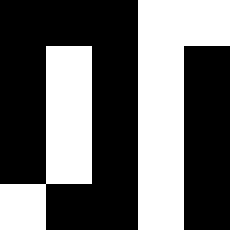[["black", "black", "black", "white", "white"], ["black", "white", "black", "white", "black"], ["black", "white", "black", "white", "black"], ["black", "white", "black", "white", "black"], ["white", "black", "black", "white", "black"]]